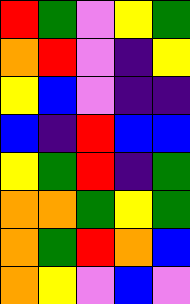[["red", "green", "violet", "yellow", "green"], ["orange", "red", "violet", "indigo", "yellow"], ["yellow", "blue", "violet", "indigo", "indigo"], ["blue", "indigo", "red", "blue", "blue"], ["yellow", "green", "red", "indigo", "green"], ["orange", "orange", "green", "yellow", "green"], ["orange", "green", "red", "orange", "blue"], ["orange", "yellow", "violet", "blue", "violet"]]